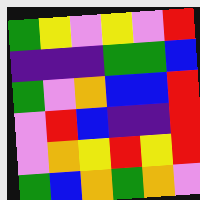[["green", "yellow", "violet", "yellow", "violet", "red"], ["indigo", "indigo", "indigo", "green", "green", "blue"], ["green", "violet", "orange", "blue", "blue", "red"], ["violet", "red", "blue", "indigo", "indigo", "red"], ["violet", "orange", "yellow", "red", "yellow", "red"], ["green", "blue", "orange", "green", "orange", "violet"]]